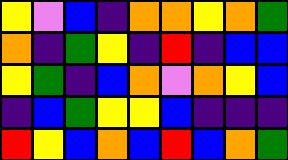[["yellow", "violet", "blue", "indigo", "orange", "orange", "yellow", "orange", "green"], ["orange", "indigo", "green", "yellow", "indigo", "red", "indigo", "blue", "blue"], ["yellow", "green", "indigo", "blue", "orange", "violet", "orange", "yellow", "blue"], ["indigo", "blue", "green", "yellow", "yellow", "blue", "indigo", "indigo", "indigo"], ["red", "yellow", "blue", "orange", "blue", "red", "blue", "orange", "green"]]